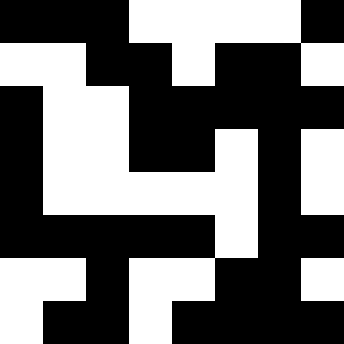[["black", "black", "black", "white", "white", "white", "white", "black"], ["white", "white", "black", "black", "white", "black", "black", "white"], ["black", "white", "white", "black", "black", "black", "black", "black"], ["black", "white", "white", "black", "black", "white", "black", "white"], ["black", "white", "white", "white", "white", "white", "black", "white"], ["black", "black", "black", "black", "black", "white", "black", "black"], ["white", "white", "black", "white", "white", "black", "black", "white"], ["white", "black", "black", "white", "black", "black", "black", "black"]]